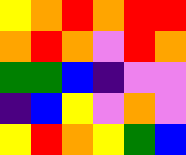[["yellow", "orange", "red", "orange", "red", "red"], ["orange", "red", "orange", "violet", "red", "orange"], ["green", "green", "blue", "indigo", "violet", "violet"], ["indigo", "blue", "yellow", "violet", "orange", "violet"], ["yellow", "red", "orange", "yellow", "green", "blue"]]